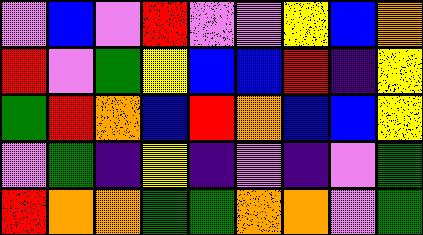[["violet", "blue", "violet", "red", "violet", "violet", "yellow", "blue", "orange"], ["red", "violet", "green", "yellow", "blue", "blue", "red", "indigo", "yellow"], ["green", "red", "orange", "blue", "red", "orange", "blue", "blue", "yellow"], ["violet", "green", "indigo", "yellow", "indigo", "violet", "indigo", "violet", "green"], ["red", "orange", "orange", "green", "green", "orange", "orange", "violet", "green"]]